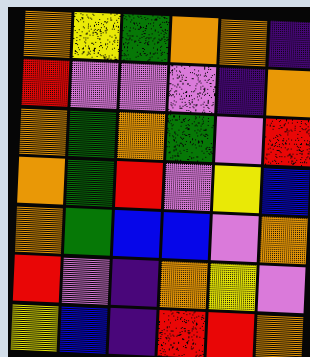[["orange", "yellow", "green", "orange", "orange", "indigo"], ["red", "violet", "violet", "violet", "indigo", "orange"], ["orange", "green", "orange", "green", "violet", "red"], ["orange", "green", "red", "violet", "yellow", "blue"], ["orange", "green", "blue", "blue", "violet", "orange"], ["red", "violet", "indigo", "orange", "yellow", "violet"], ["yellow", "blue", "indigo", "red", "red", "orange"]]